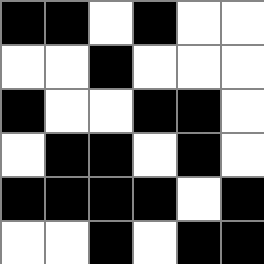[["black", "black", "white", "black", "white", "white"], ["white", "white", "black", "white", "white", "white"], ["black", "white", "white", "black", "black", "white"], ["white", "black", "black", "white", "black", "white"], ["black", "black", "black", "black", "white", "black"], ["white", "white", "black", "white", "black", "black"]]